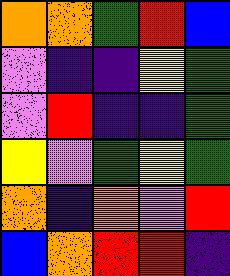[["orange", "orange", "green", "red", "blue"], ["violet", "indigo", "indigo", "yellow", "green"], ["violet", "red", "indigo", "indigo", "green"], ["yellow", "violet", "green", "yellow", "green"], ["orange", "indigo", "orange", "violet", "red"], ["blue", "orange", "red", "red", "indigo"]]